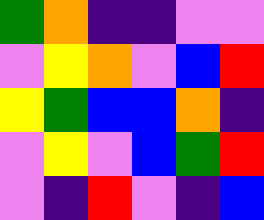[["green", "orange", "indigo", "indigo", "violet", "violet"], ["violet", "yellow", "orange", "violet", "blue", "red"], ["yellow", "green", "blue", "blue", "orange", "indigo"], ["violet", "yellow", "violet", "blue", "green", "red"], ["violet", "indigo", "red", "violet", "indigo", "blue"]]